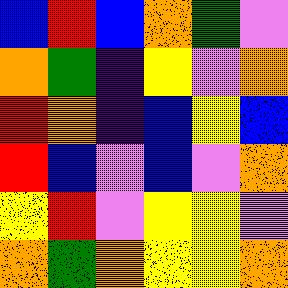[["blue", "red", "blue", "orange", "green", "violet"], ["orange", "green", "indigo", "yellow", "violet", "orange"], ["red", "orange", "indigo", "blue", "yellow", "blue"], ["red", "blue", "violet", "blue", "violet", "orange"], ["yellow", "red", "violet", "yellow", "yellow", "violet"], ["orange", "green", "orange", "yellow", "yellow", "orange"]]